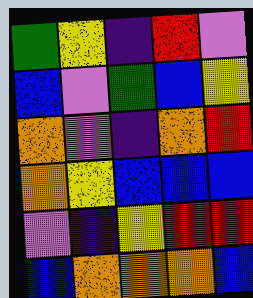[["green", "yellow", "indigo", "red", "violet"], ["blue", "violet", "green", "blue", "yellow"], ["orange", "violet", "indigo", "orange", "red"], ["orange", "yellow", "blue", "blue", "blue"], ["violet", "indigo", "yellow", "red", "red"], ["blue", "orange", "orange", "orange", "blue"]]